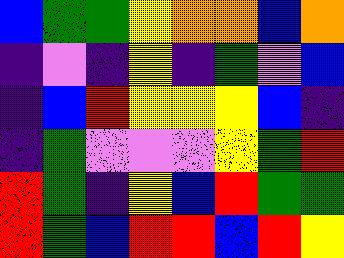[["blue", "green", "green", "yellow", "orange", "orange", "blue", "orange"], ["indigo", "violet", "indigo", "yellow", "indigo", "green", "violet", "blue"], ["indigo", "blue", "red", "yellow", "yellow", "yellow", "blue", "indigo"], ["indigo", "green", "violet", "violet", "violet", "yellow", "green", "red"], ["red", "green", "indigo", "yellow", "blue", "red", "green", "green"], ["red", "green", "blue", "red", "red", "blue", "red", "yellow"]]